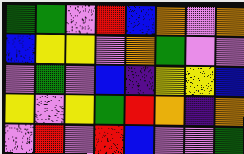[["green", "green", "violet", "red", "blue", "orange", "violet", "orange"], ["blue", "yellow", "yellow", "violet", "orange", "green", "violet", "violet"], ["violet", "green", "violet", "blue", "indigo", "yellow", "yellow", "blue"], ["yellow", "violet", "yellow", "green", "red", "orange", "indigo", "orange"], ["violet", "red", "violet", "red", "blue", "violet", "violet", "green"]]